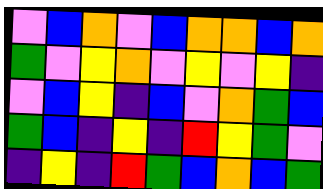[["violet", "blue", "orange", "violet", "blue", "orange", "orange", "blue", "orange"], ["green", "violet", "yellow", "orange", "violet", "yellow", "violet", "yellow", "indigo"], ["violet", "blue", "yellow", "indigo", "blue", "violet", "orange", "green", "blue"], ["green", "blue", "indigo", "yellow", "indigo", "red", "yellow", "green", "violet"], ["indigo", "yellow", "indigo", "red", "green", "blue", "orange", "blue", "green"]]